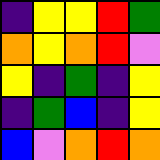[["indigo", "yellow", "yellow", "red", "green"], ["orange", "yellow", "orange", "red", "violet"], ["yellow", "indigo", "green", "indigo", "yellow"], ["indigo", "green", "blue", "indigo", "yellow"], ["blue", "violet", "orange", "red", "orange"]]